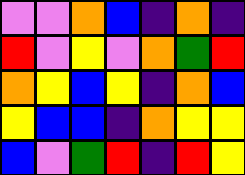[["violet", "violet", "orange", "blue", "indigo", "orange", "indigo"], ["red", "violet", "yellow", "violet", "orange", "green", "red"], ["orange", "yellow", "blue", "yellow", "indigo", "orange", "blue"], ["yellow", "blue", "blue", "indigo", "orange", "yellow", "yellow"], ["blue", "violet", "green", "red", "indigo", "red", "yellow"]]